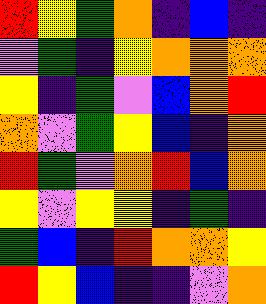[["red", "yellow", "green", "orange", "indigo", "blue", "indigo"], ["violet", "green", "indigo", "yellow", "orange", "orange", "orange"], ["yellow", "indigo", "green", "violet", "blue", "orange", "red"], ["orange", "violet", "green", "yellow", "blue", "indigo", "orange"], ["red", "green", "violet", "orange", "red", "blue", "orange"], ["yellow", "violet", "yellow", "yellow", "indigo", "green", "indigo"], ["green", "blue", "indigo", "red", "orange", "orange", "yellow"], ["red", "yellow", "blue", "indigo", "indigo", "violet", "orange"]]